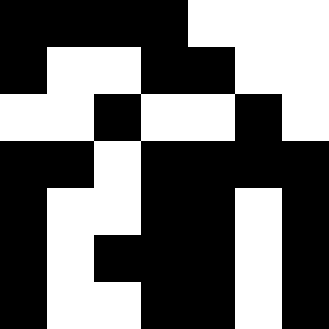[["black", "black", "black", "black", "white", "white", "white"], ["black", "white", "white", "black", "black", "white", "white"], ["white", "white", "black", "white", "white", "black", "white"], ["black", "black", "white", "black", "black", "black", "black"], ["black", "white", "white", "black", "black", "white", "black"], ["black", "white", "black", "black", "black", "white", "black"], ["black", "white", "white", "black", "black", "white", "black"]]